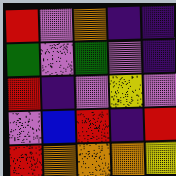[["red", "violet", "orange", "indigo", "indigo"], ["green", "violet", "green", "violet", "indigo"], ["red", "indigo", "violet", "yellow", "violet"], ["violet", "blue", "red", "indigo", "red"], ["red", "orange", "orange", "orange", "yellow"]]